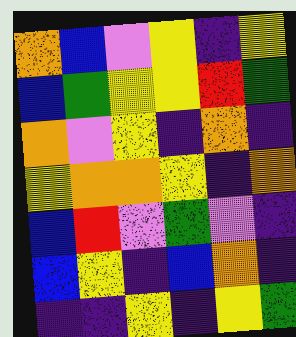[["orange", "blue", "violet", "yellow", "indigo", "yellow"], ["blue", "green", "yellow", "yellow", "red", "green"], ["orange", "violet", "yellow", "indigo", "orange", "indigo"], ["yellow", "orange", "orange", "yellow", "indigo", "orange"], ["blue", "red", "violet", "green", "violet", "indigo"], ["blue", "yellow", "indigo", "blue", "orange", "indigo"], ["indigo", "indigo", "yellow", "indigo", "yellow", "green"]]